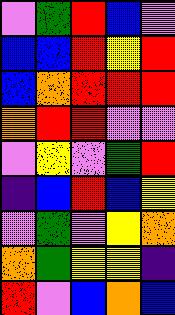[["violet", "green", "red", "blue", "violet"], ["blue", "blue", "red", "yellow", "red"], ["blue", "orange", "red", "red", "red"], ["orange", "red", "red", "violet", "violet"], ["violet", "yellow", "violet", "green", "red"], ["indigo", "blue", "red", "blue", "yellow"], ["violet", "green", "violet", "yellow", "orange"], ["orange", "green", "yellow", "yellow", "indigo"], ["red", "violet", "blue", "orange", "blue"]]